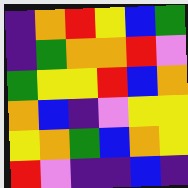[["indigo", "orange", "red", "yellow", "blue", "green"], ["indigo", "green", "orange", "orange", "red", "violet"], ["green", "yellow", "yellow", "red", "blue", "orange"], ["orange", "blue", "indigo", "violet", "yellow", "yellow"], ["yellow", "orange", "green", "blue", "orange", "yellow"], ["red", "violet", "indigo", "indigo", "blue", "indigo"]]